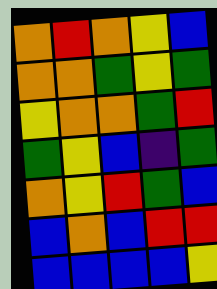[["orange", "red", "orange", "yellow", "blue"], ["orange", "orange", "green", "yellow", "green"], ["yellow", "orange", "orange", "green", "red"], ["green", "yellow", "blue", "indigo", "green"], ["orange", "yellow", "red", "green", "blue"], ["blue", "orange", "blue", "red", "red"], ["blue", "blue", "blue", "blue", "yellow"]]